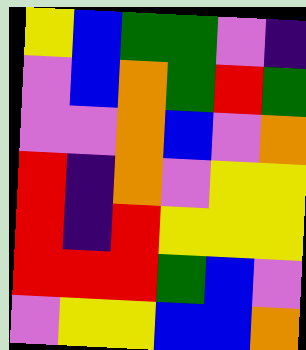[["yellow", "blue", "green", "green", "violet", "indigo"], ["violet", "blue", "orange", "green", "red", "green"], ["violet", "violet", "orange", "blue", "violet", "orange"], ["red", "indigo", "orange", "violet", "yellow", "yellow"], ["red", "indigo", "red", "yellow", "yellow", "yellow"], ["red", "red", "red", "green", "blue", "violet"], ["violet", "yellow", "yellow", "blue", "blue", "orange"]]